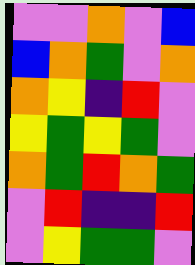[["violet", "violet", "orange", "violet", "blue"], ["blue", "orange", "green", "violet", "orange"], ["orange", "yellow", "indigo", "red", "violet"], ["yellow", "green", "yellow", "green", "violet"], ["orange", "green", "red", "orange", "green"], ["violet", "red", "indigo", "indigo", "red"], ["violet", "yellow", "green", "green", "violet"]]